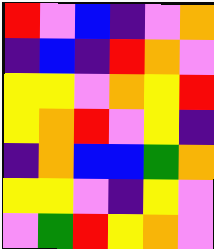[["red", "violet", "blue", "indigo", "violet", "orange"], ["indigo", "blue", "indigo", "red", "orange", "violet"], ["yellow", "yellow", "violet", "orange", "yellow", "red"], ["yellow", "orange", "red", "violet", "yellow", "indigo"], ["indigo", "orange", "blue", "blue", "green", "orange"], ["yellow", "yellow", "violet", "indigo", "yellow", "violet"], ["violet", "green", "red", "yellow", "orange", "violet"]]